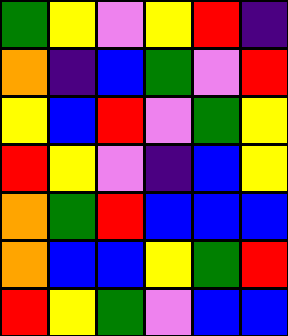[["green", "yellow", "violet", "yellow", "red", "indigo"], ["orange", "indigo", "blue", "green", "violet", "red"], ["yellow", "blue", "red", "violet", "green", "yellow"], ["red", "yellow", "violet", "indigo", "blue", "yellow"], ["orange", "green", "red", "blue", "blue", "blue"], ["orange", "blue", "blue", "yellow", "green", "red"], ["red", "yellow", "green", "violet", "blue", "blue"]]